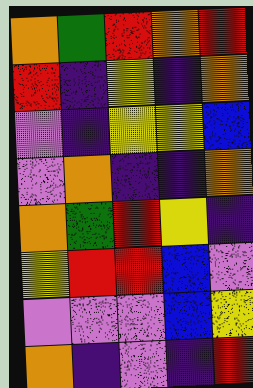[["orange", "green", "red", "orange", "red"], ["red", "indigo", "yellow", "indigo", "orange"], ["violet", "indigo", "yellow", "yellow", "blue"], ["violet", "orange", "indigo", "indigo", "orange"], ["orange", "green", "red", "yellow", "indigo"], ["yellow", "red", "red", "blue", "violet"], ["violet", "violet", "violet", "blue", "yellow"], ["orange", "indigo", "violet", "indigo", "red"]]